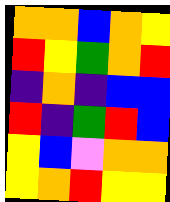[["orange", "orange", "blue", "orange", "yellow"], ["red", "yellow", "green", "orange", "red"], ["indigo", "orange", "indigo", "blue", "blue"], ["red", "indigo", "green", "red", "blue"], ["yellow", "blue", "violet", "orange", "orange"], ["yellow", "orange", "red", "yellow", "yellow"]]